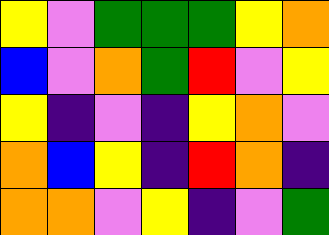[["yellow", "violet", "green", "green", "green", "yellow", "orange"], ["blue", "violet", "orange", "green", "red", "violet", "yellow"], ["yellow", "indigo", "violet", "indigo", "yellow", "orange", "violet"], ["orange", "blue", "yellow", "indigo", "red", "orange", "indigo"], ["orange", "orange", "violet", "yellow", "indigo", "violet", "green"]]